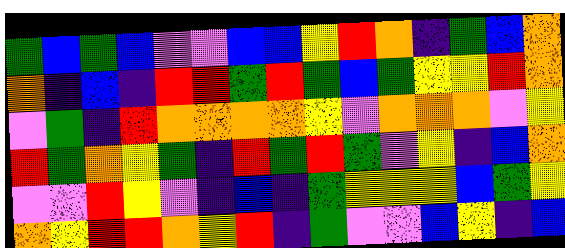[["green", "blue", "green", "blue", "violet", "violet", "blue", "blue", "yellow", "red", "orange", "indigo", "green", "blue", "orange"], ["orange", "indigo", "blue", "indigo", "red", "red", "green", "red", "green", "blue", "green", "yellow", "yellow", "red", "orange"], ["violet", "green", "indigo", "red", "orange", "orange", "orange", "orange", "yellow", "violet", "orange", "orange", "orange", "violet", "yellow"], ["red", "green", "orange", "yellow", "green", "indigo", "red", "green", "red", "green", "violet", "yellow", "indigo", "blue", "orange"], ["violet", "violet", "red", "yellow", "violet", "indigo", "blue", "indigo", "green", "yellow", "yellow", "yellow", "blue", "green", "yellow"], ["orange", "yellow", "red", "red", "orange", "yellow", "red", "indigo", "green", "violet", "violet", "blue", "yellow", "indigo", "blue"]]